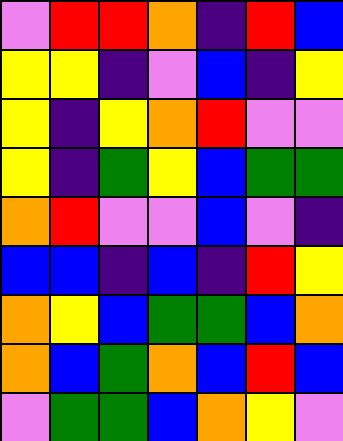[["violet", "red", "red", "orange", "indigo", "red", "blue"], ["yellow", "yellow", "indigo", "violet", "blue", "indigo", "yellow"], ["yellow", "indigo", "yellow", "orange", "red", "violet", "violet"], ["yellow", "indigo", "green", "yellow", "blue", "green", "green"], ["orange", "red", "violet", "violet", "blue", "violet", "indigo"], ["blue", "blue", "indigo", "blue", "indigo", "red", "yellow"], ["orange", "yellow", "blue", "green", "green", "blue", "orange"], ["orange", "blue", "green", "orange", "blue", "red", "blue"], ["violet", "green", "green", "blue", "orange", "yellow", "violet"]]